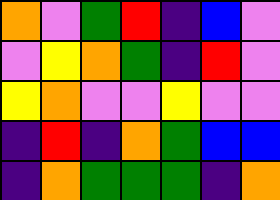[["orange", "violet", "green", "red", "indigo", "blue", "violet"], ["violet", "yellow", "orange", "green", "indigo", "red", "violet"], ["yellow", "orange", "violet", "violet", "yellow", "violet", "violet"], ["indigo", "red", "indigo", "orange", "green", "blue", "blue"], ["indigo", "orange", "green", "green", "green", "indigo", "orange"]]